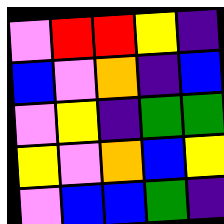[["violet", "red", "red", "yellow", "indigo"], ["blue", "violet", "orange", "indigo", "blue"], ["violet", "yellow", "indigo", "green", "green"], ["yellow", "violet", "orange", "blue", "yellow"], ["violet", "blue", "blue", "green", "indigo"]]